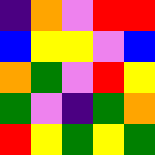[["indigo", "orange", "violet", "red", "red"], ["blue", "yellow", "yellow", "violet", "blue"], ["orange", "green", "violet", "red", "yellow"], ["green", "violet", "indigo", "green", "orange"], ["red", "yellow", "green", "yellow", "green"]]